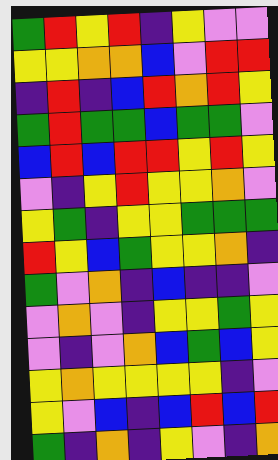[["green", "red", "yellow", "red", "indigo", "yellow", "violet", "violet"], ["yellow", "yellow", "orange", "orange", "blue", "violet", "red", "red"], ["indigo", "red", "indigo", "blue", "red", "orange", "red", "yellow"], ["green", "red", "green", "green", "blue", "green", "green", "violet"], ["blue", "red", "blue", "red", "red", "yellow", "red", "yellow"], ["violet", "indigo", "yellow", "red", "yellow", "yellow", "orange", "violet"], ["yellow", "green", "indigo", "yellow", "yellow", "green", "green", "green"], ["red", "yellow", "blue", "green", "yellow", "yellow", "orange", "indigo"], ["green", "violet", "orange", "indigo", "blue", "indigo", "indigo", "violet"], ["violet", "orange", "violet", "indigo", "yellow", "yellow", "green", "yellow"], ["violet", "indigo", "violet", "orange", "blue", "green", "blue", "yellow"], ["yellow", "orange", "yellow", "yellow", "yellow", "yellow", "indigo", "violet"], ["yellow", "violet", "blue", "indigo", "blue", "red", "blue", "red"], ["green", "indigo", "orange", "indigo", "yellow", "violet", "indigo", "orange"]]